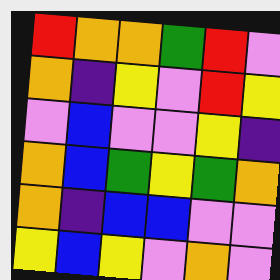[["red", "orange", "orange", "green", "red", "violet"], ["orange", "indigo", "yellow", "violet", "red", "yellow"], ["violet", "blue", "violet", "violet", "yellow", "indigo"], ["orange", "blue", "green", "yellow", "green", "orange"], ["orange", "indigo", "blue", "blue", "violet", "violet"], ["yellow", "blue", "yellow", "violet", "orange", "violet"]]